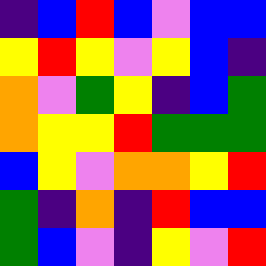[["indigo", "blue", "red", "blue", "violet", "blue", "blue"], ["yellow", "red", "yellow", "violet", "yellow", "blue", "indigo"], ["orange", "violet", "green", "yellow", "indigo", "blue", "green"], ["orange", "yellow", "yellow", "red", "green", "green", "green"], ["blue", "yellow", "violet", "orange", "orange", "yellow", "red"], ["green", "indigo", "orange", "indigo", "red", "blue", "blue"], ["green", "blue", "violet", "indigo", "yellow", "violet", "red"]]